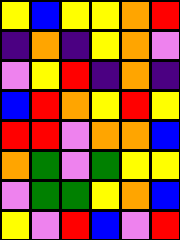[["yellow", "blue", "yellow", "yellow", "orange", "red"], ["indigo", "orange", "indigo", "yellow", "orange", "violet"], ["violet", "yellow", "red", "indigo", "orange", "indigo"], ["blue", "red", "orange", "yellow", "red", "yellow"], ["red", "red", "violet", "orange", "orange", "blue"], ["orange", "green", "violet", "green", "yellow", "yellow"], ["violet", "green", "green", "yellow", "orange", "blue"], ["yellow", "violet", "red", "blue", "violet", "red"]]